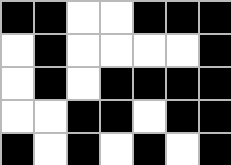[["black", "black", "white", "white", "black", "black", "black"], ["white", "black", "white", "white", "white", "white", "black"], ["white", "black", "white", "black", "black", "black", "black"], ["white", "white", "black", "black", "white", "black", "black"], ["black", "white", "black", "white", "black", "white", "black"]]